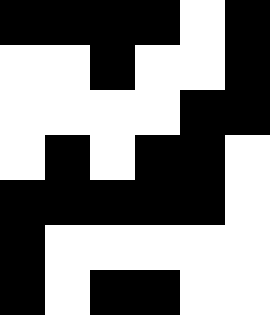[["black", "black", "black", "black", "white", "black"], ["white", "white", "black", "white", "white", "black"], ["white", "white", "white", "white", "black", "black"], ["white", "black", "white", "black", "black", "white"], ["black", "black", "black", "black", "black", "white"], ["black", "white", "white", "white", "white", "white"], ["black", "white", "black", "black", "white", "white"]]